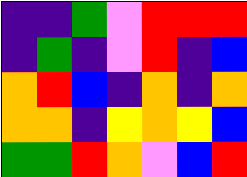[["indigo", "indigo", "green", "violet", "red", "red", "red"], ["indigo", "green", "indigo", "violet", "red", "indigo", "blue"], ["orange", "red", "blue", "indigo", "orange", "indigo", "orange"], ["orange", "orange", "indigo", "yellow", "orange", "yellow", "blue"], ["green", "green", "red", "orange", "violet", "blue", "red"]]